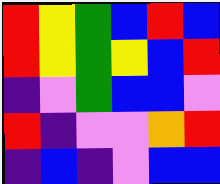[["red", "yellow", "green", "blue", "red", "blue"], ["red", "yellow", "green", "yellow", "blue", "red"], ["indigo", "violet", "green", "blue", "blue", "violet"], ["red", "indigo", "violet", "violet", "orange", "red"], ["indigo", "blue", "indigo", "violet", "blue", "blue"]]